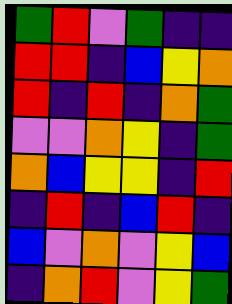[["green", "red", "violet", "green", "indigo", "indigo"], ["red", "red", "indigo", "blue", "yellow", "orange"], ["red", "indigo", "red", "indigo", "orange", "green"], ["violet", "violet", "orange", "yellow", "indigo", "green"], ["orange", "blue", "yellow", "yellow", "indigo", "red"], ["indigo", "red", "indigo", "blue", "red", "indigo"], ["blue", "violet", "orange", "violet", "yellow", "blue"], ["indigo", "orange", "red", "violet", "yellow", "green"]]